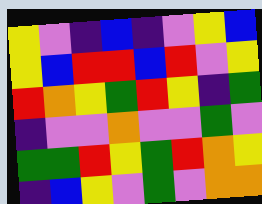[["yellow", "violet", "indigo", "blue", "indigo", "violet", "yellow", "blue"], ["yellow", "blue", "red", "red", "blue", "red", "violet", "yellow"], ["red", "orange", "yellow", "green", "red", "yellow", "indigo", "green"], ["indigo", "violet", "violet", "orange", "violet", "violet", "green", "violet"], ["green", "green", "red", "yellow", "green", "red", "orange", "yellow"], ["indigo", "blue", "yellow", "violet", "green", "violet", "orange", "orange"]]